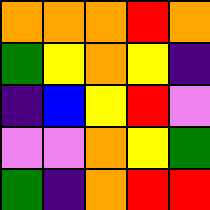[["orange", "orange", "orange", "red", "orange"], ["green", "yellow", "orange", "yellow", "indigo"], ["indigo", "blue", "yellow", "red", "violet"], ["violet", "violet", "orange", "yellow", "green"], ["green", "indigo", "orange", "red", "red"]]